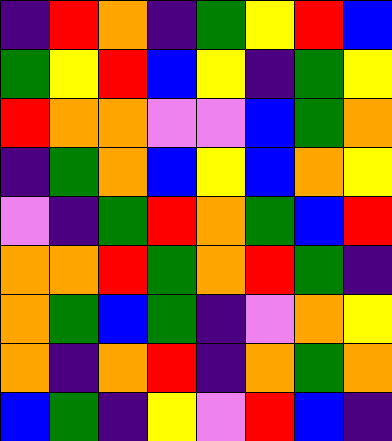[["indigo", "red", "orange", "indigo", "green", "yellow", "red", "blue"], ["green", "yellow", "red", "blue", "yellow", "indigo", "green", "yellow"], ["red", "orange", "orange", "violet", "violet", "blue", "green", "orange"], ["indigo", "green", "orange", "blue", "yellow", "blue", "orange", "yellow"], ["violet", "indigo", "green", "red", "orange", "green", "blue", "red"], ["orange", "orange", "red", "green", "orange", "red", "green", "indigo"], ["orange", "green", "blue", "green", "indigo", "violet", "orange", "yellow"], ["orange", "indigo", "orange", "red", "indigo", "orange", "green", "orange"], ["blue", "green", "indigo", "yellow", "violet", "red", "blue", "indigo"]]